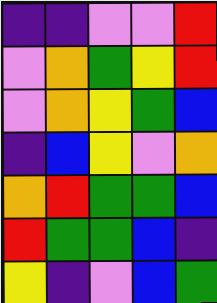[["indigo", "indigo", "violet", "violet", "red"], ["violet", "orange", "green", "yellow", "red"], ["violet", "orange", "yellow", "green", "blue"], ["indigo", "blue", "yellow", "violet", "orange"], ["orange", "red", "green", "green", "blue"], ["red", "green", "green", "blue", "indigo"], ["yellow", "indigo", "violet", "blue", "green"]]